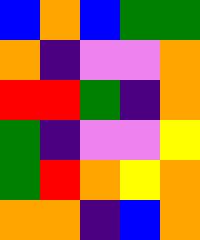[["blue", "orange", "blue", "green", "green"], ["orange", "indigo", "violet", "violet", "orange"], ["red", "red", "green", "indigo", "orange"], ["green", "indigo", "violet", "violet", "yellow"], ["green", "red", "orange", "yellow", "orange"], ["orange", "orange", "indigo", "blue", "orange"]]